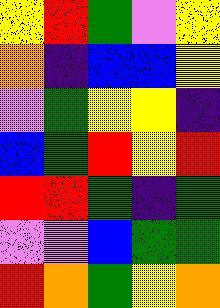[["yellow", "red", "green", "violet", "yellow"], ["orange", "indigo", "blue", "blue", "yellow"], ["violet", "green", "yellow", "yellow", "indigo"], ["blue", "green", "red", "yellow", "red"], ["red", "red", "green", "indigo", "green"], ["violet", "violet", "blue", "green", "green"], ["red", "orange", "green", "yellow", "orange"]]